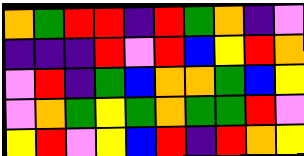[["orange", "green", "red", "red", "indigo", "red", "green", "orange", "indigo", "violet"], ["indigo", "indigo", "indigo", "red", "violet", "red", "blue", "yellow", "red", "orange"], ["violet", "red", "indigo", "green", "blue", "orange", "orange", "green", "blue", "yellow"], ["violet", "orange", "green", "yellow", "green", "orange", "green", "green", "red", "violet"], ["yellow", "red", "violet", "yellow", "blue", "red", "indigo", "red", "orange", "yellow"]]